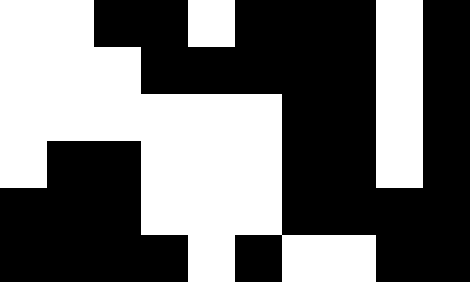[["white", "white", "black", "black", "white", "black", "black", "black", "white", "black"], ["white", "white", "white", "black", "black", "black", "black", "black", "white", "black"], ["white", "white", "white", "white", "white", "white", "black", "black", "white", "black"], ["white", "black", "black", "white", "white", "white", "black", "black", "white", "black"], ["black", "black", "black", "white", "white", "white", "black", "black", "black", "black"], ["black", "black", "black", "black", "white", "black", "white", "white", "black", "black"]]